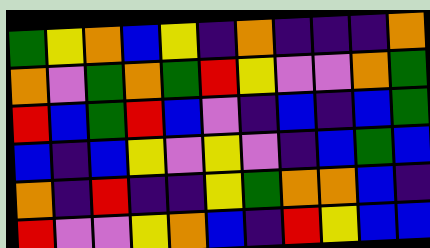[["green", "yellow", "orange", "blue", "yellow", "indigo", "orange", "indigo", "indigo", "indigo", "orange"], ["orange", "violet", "green", "orange", "green", "red", "yellow", "violet", "violet", "orange", "green"], ["red", "blue", "green", "red", "blue", "violet", "indigo", "blue", "indigo", "blue", "green"], ["blue", "indigo", "blue", "yellow", "violet", "yellow", "violet", "indigo", "blue", "green", "blue"], ["orange", "indigo", "red", "indigo", "indigo", "yellow", "green", "orange", "orange", "blue", "indigo"], ["red", "violet", "violet", "yellow", "orange", "blue", "indigo", "red", "yellow", "blue", "blue"]]